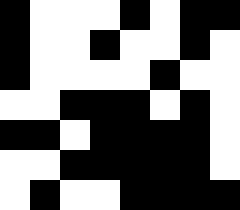[["black", "white", "white", "white", "black", "white", "black", "black"], ["black", "white", "white", "black", "white", "white", "black", "white"], ["black", "white", "white", "white", "white", "black", "white", "white"], ["white", "white", "black", "black", "black", "white", "black", "white"], ["black", "black", "white", "black", "black", "black", "black", "white"], ["white", "white", "black", "black", "black", "black", "black", "white"], ["white", "black", "white", "white", "black", "black", "black", "black"]]